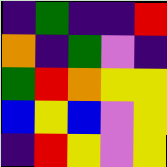[["indigo", "green", "indigo", "indigo", "red"], ["orange", "indigo", "green", "violet", "indigo"], ["green", "red", "orange", "yellow", "yellow"], ["blue", "yellow", "blue", "violet", "yellow"], ["indigo", "red", "yellow", "violet", "yellow"]]